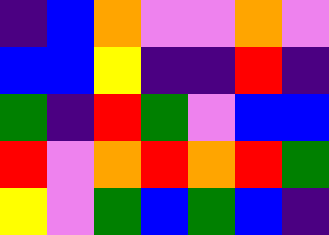[["indigo", "blue", "orange", "violet", "violet", "orange", "violet"], ["blue", "blue", "yellow", "indigo", "indigo", "red", "indigo"], ["green", "indigo", "red", "green", "violet", "blue", "blue"], ["red", "violet", "orange", "red", "orange", "red", "green"], ["yellow", "violet", "green", "blue", "green", "blue", "indigo"]]